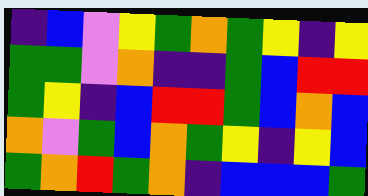[["indigo", "blue", "violet", "yellow", "green", "orange", "green", "yellow", "indigo", "yellow"], ["green", "green", "violet", "orange", "indigo", "indigo", "green", "blue", "red", "red"], ["green", "yellow", "indigo", "blue", "red", "red", "green", "blue", "orange", "blue"], ["orange", "violet", "green", "blue", "orange", "green", "yellow", "indigo", "yellow", "blue"], ["green", "orange", "red", "green", "orange", "indigo", "blue", "blue", "blue", "green"]]